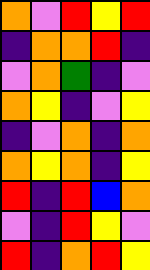[["orange", "violet", "red", "yellow", "red"], ["indigo", "orange", "orange", "red", "indigo"], ["violet", "orange", "green", "indigo", "violet"], ["orange", "yellow", "indigo", "violet", "yellow"], ["indigo", "violet", "orange", "indigo", "orange"], ["orange", "yellow", "orange", "indigo", "yellow"], ["red", "indigo", "red", "blue", "orange"], ["violet", "indigo", "red", "yellow", "violet"], ["red", "indigo", "orange", "red", "yellow"]]